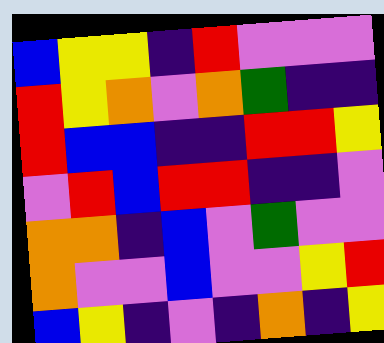[["blue", "yellow", "yellow", "indigo", "red", "violet", "violet", "violet"], ["red", "yellow", "orange", "violet", "orange", "green", "indigo", "indigo"], ["red", "blue", "blue", "indigo", "indigo", "red", "red", "yellow"], ["violet", "red", "blue", "red", "red", "indigo", "indigo", "violet"], ["orange", "orange", "indigo", "blue", "violet", "green", "violet", "violet"], ["orange", "violet", "violet", "blue", "violet", "violet", "yellow", "red"], ["blue", "yellow", "indigo", "violet", "indigo", "orange", "indigo", "yellow"]]